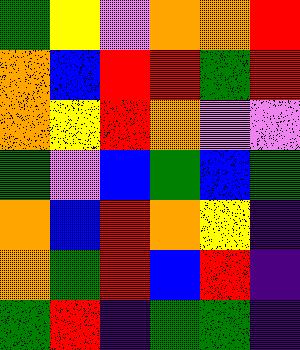[["green", "yellow", "violet", "orange", "orange", "red"], ["orange", "blue", "red", "red", "green", "red"], ["orange", "yellow", "red", "orange", "violet", "violet"], ["green", "violet", "blue", "green", "blue", "green"], ["orange", "blue", "red", "orange", "yellow", "indigo"], ["orange", "green", "red", "blue", "red", "indigo"], ["green", "red", "indigo", "green", "green", "indigo"]]